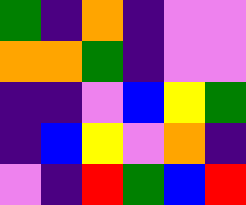[["green", "indigo", "orange", "indigo", "violet", "violet"], ["orange", "orange", "green", "indigo", "violet", "violet"], ["indigo", "indigo", "violet", "blue", "yellow", "green"], ["indigo", "blue", "yellow", "violet", "orange", "indigo"], ["violet", "indigo", "red", "green", "blue", "red"]]